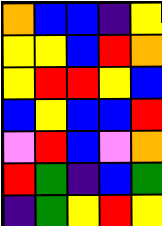[["orange", "blue", "blue", "indigo", "yellow"], ["yellow", "yellow", "blue", "red", "orange"], ["yellow", "red", "red", "yellow", "blue"], ["blue", "yellow", "blue", "blue", "red"], ["violet", "red", "blue", "violet", "orange"], ["red", "green", "indigo", "blue", "green"], ["indigo", "green", "yellow", "red", "yellow"]]